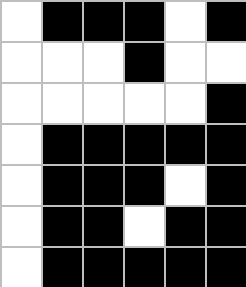[["white", "black", "black", "black", "white", "black"], ["white", "white", "white", "black", "white", "white"], ["white", "white", "white", "white", "white", "black"], ["white", "black", "black", "black", "black", "black"], ["white", "black", "black", "black", "white", "black"], ["white", "black", "black", "white", "black", "black"], ["white", "black", "black", "black", "black", "black"]]